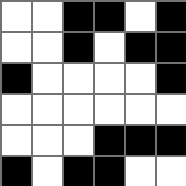[["white", "white", "black", "black", "white", "black"], ["white", "white", "black", "white", "black", "black"], ["black", "white", "white", "white", "white", "black"], ["white", "white", "white", "white", "white", "white"], ["white", "white", "white", "black", "black", "black"], ["black", "white", "black", "black", "white", "white"]]